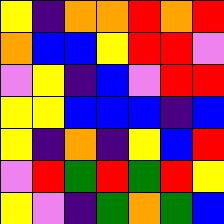[["yellow", "indigo", "orange", "orange", "red", "orange", "red"], ["orange", "blue", "blue", "yellow", "red", "red", "violet"], ["violet", "yellow", "indigo", "blue", "violet", "red", "red"], ["yellow", "yellow", "blue", "blue", "blue", "indigo", "blue"], ["yellow", "indigo", "orange", "indigo", "yellow", "blue", "red"], ["violet", "red", "green", "red", "green", "red", "yellow"], ["yellow", "violet", "indigo", "green", "orange", "green", "blue"]]